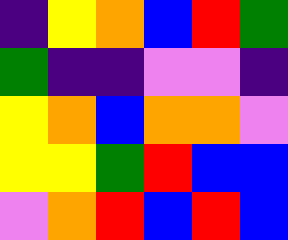[["indigo", "yellow", "orange", "blue", "red", "green"], ["green", "indigo", "indigo", "violet", "violet", "indigo"], ["yellow", "orange", "blue", "orange", "orange", "violet"], ["yellow", "yellow", "green", "red", "blue", "blue"], ["violet", "orange", "red", "blue", "red", "blue"]]